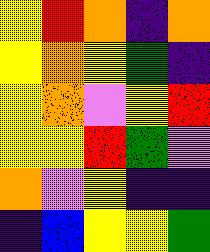[["yellow", "red", "orange", "indigo", "orange"], ["yellow", "orange", "yellow", "green", "indigo"], ["yellow", "orange", "violet", "yellow", "red"], ["yellow", "yellow", "red", "green", "violet"], ["orange", "violet", "yellow", "indigo", "indigo"], ["indigo", "blue", "yellow", "yellow", "green"]]